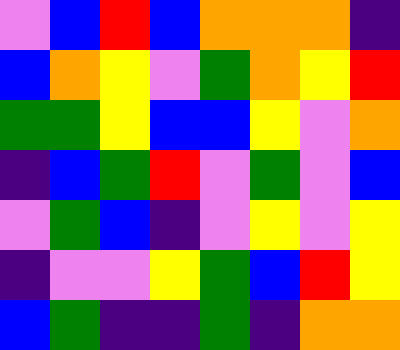[["violet", "blue", "red", "blue", "orange", "orange", "orange", "indigo"], ["blue", "orange", "yellow", "violet", "green", "orange", "yellow", "red"], ["green", "green", "yellow", "blue", "blue", "yellow", "violet", "orange"], ["indigo", "blue", "green", "red", "violet", "green", "violet", "blue"], ["violet", "green", "blue", "indigo", "violet", "yellow", "violet", "yellow"], ["indigo", "violet", "violet", "yellow", "green", "blue", "red", "yellow"], ["blue", "green", "indigo", "indigo", "green", "indigo", "orange", "orange"]]